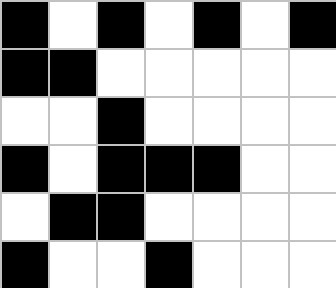[["black", "white", "black", "white", "black", "white", "black"], ["black", "black", "white", "white", "white", "white", "white"], ["white", "white", "black", "white", "white", "white", "white"], ["black", "white", "black", "black", "black", "white", "white"], ["white", "black", "black", "white", "white", "white", "white"], ["black", "white", "white", "black", "white", "white", "white"]]